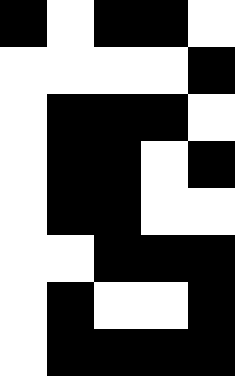[["black", "white", "black", "black", "white"], ["white", "white", "white", "white", "black"], ["white", "black", "black", "black", "white"], ["white", "black", "black", "white", "black"], ["white", "black", "black", "white", "white"], ["white", "white", "black", "black", "black"], ["white", "black", "white", "white", "black"], ["white", "black", "black", "black", "black"]]